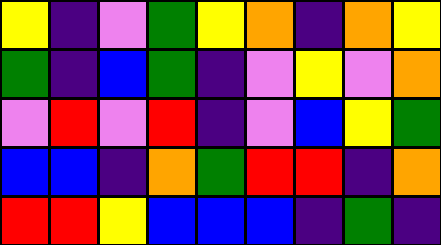[["yellow", "indigo", "violet", "green", "yellow", "orange", "indigo", "orange", "yellow"], ["green", "indigo", "blue", "green", "indigo", "violet", "yellow", "violet", "orange"], ["violet", "red", "violet", "red", "indigo", "violet", "blue", "yellow", "green"], ["blue", "blue", "indigo", "orange", "green", "red", "red", "indigo", "orange"], ["red", "red", "yellow", "blue", "blue", "blue", "indigo", "green", "indigo"]]